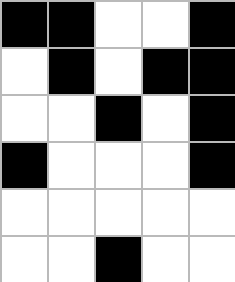[["black", "black", "white", "white", "black"], ["white", "black", "white", "black", "black"], ["white", "white", "black", "white", "black"], ["black", "white", "white", "white", "black"], ["white", "white", "white", "white", "white"], ["white", "white", "black", "white", "white"]]